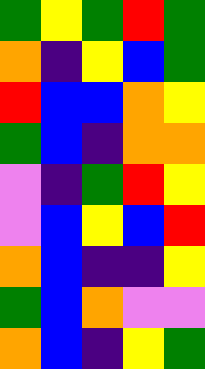[["green", "yellow", "green", "red", "green"], ["orange", "indigo", "yellow", "blue", "green"], ["red", "blue", "blue", "orange", "yellow"], ["green", "blue", "indigo", "orange", "orange"], ["violet", "indigo", "green", "red", "yellow"], ["violet", "blue", "yellow", "blue", "red"], ["orange", "blue", "indigo", "indigo", "yellow"], ["green", "blue", "orange", "violet", "violet"], ["orange", "blue", "indigo", "yellow", "green"]]